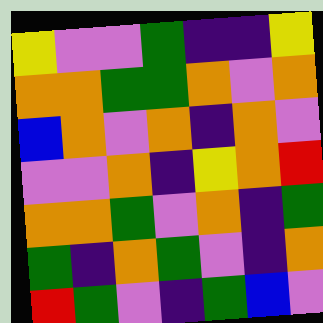[["yellow", "violet", "violet", "green", "indigo", "indigo", "yellow"], ["orange", "orange", "green", "green", "orange", "violet", "orange"], ["blue", "orange", "violet", "orange", "indigo", "orange", "violet"], ["violet", "violet", "orange", "indigo", "yellow", "orange", "red"], ["orange", "orange", "green", "violet", "orange", "indigo", "green"], ["green", "indigo", "orange", "green", "violet", "indigo", "orange"], ["red", "green", "violet", "indigo", "green", "blue", "violet"]]